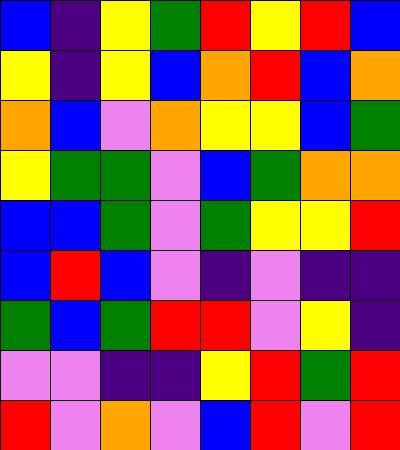[["blue", "indigo", "yellow", "green", "red", "yellow", "red", "blue"], ["yellow", "indigo", "yellow", "blue", "orange", "red", "blue", "orange"], ["orange", "blue", "violet", "orange", "yellow", "yellow", "blue", "green"], ["yellow", "green", "green", "violet", "blue", "green", "orange", "orange"], ["blue", "blue", "green", "violet", "green", "yellow", "yellow", "red"], ["blue", "red", "blue", "violet", "indigo", "violet", "indigo", "indigo"], ["green", "blue", "green", "red", "red", "violet", "yellow", "indigo"], ["violet", "violet", "indigo", "indigo", "yellow", "red", "green", "red"], ["red", "violet", "orange", "violet", "blue", "red", "violet", "red"]]